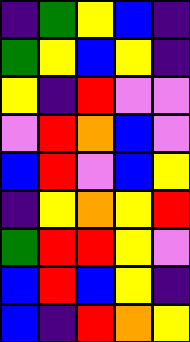[["indigo", "green", "yellow", "blue", "indigo"], ["green", "yellow", "blue", "yellow", "indigo"], ["yellow", "indigo", "red", "violet", "violet"], ["violet", "red", "orange", "blue", "violet"], ["blue", "red", "violet", "blue", "yellow"], ["indigo", "yellow", "orange", "yellow", "red"], ["green", "red", "red", "yellow", "violet"], ["blue", "red", "blue", "yellow", "indigo"], ["blue", "indigo", "red", "orange", "yellow"]]